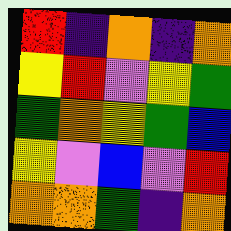[["red", "indigo", "orange", "indigo", "orange"], ["yellow", "red", "violet", "yellow", "green"], ["green", "orange", "yellow", "green", "blue"], ["yellow", "violet", "blue", "violet", "red"], ["orange", "orange", "green", "indigo", "orange"]]